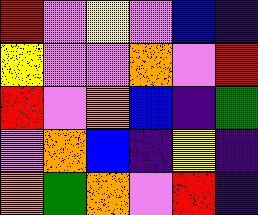[["red", "violet", "yellow", "violet", "blue", "indigo"], ["yellow", "violet", "violet", "orange", "violet", "red"], ["red", "violet", "orange", "blue", "indigo", "green"], ["violet", "orange", "blue", "indigo", "yellow", "indigo"], ["orange", "green", "orange", "violet", "red", "indigo"]]